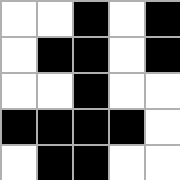[["white", "white", "black", "white", "black"], ["white", "black", "black", "white", "black"], ["white", "white", "black", "white", "white"], ["black", "black", "black", "black", "white"], ["white", "black", "black", "white", "white"]]